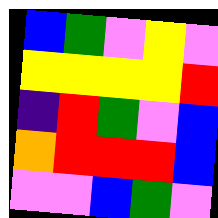[["blue", "green", "violet", "yellow", "violet"], ["yellow", "yellow", "yellow", "yellow", "red"], ["indigo", "red", "green", "violet", "blue"], ["orange", "red", "red", "red", "blue"], ["violet", "violet", "blue", "green", "violet"]]